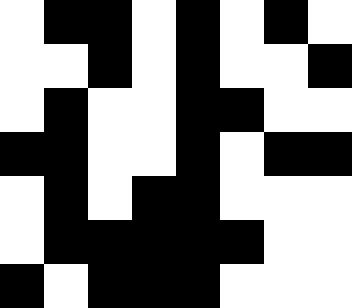[["white", "black", "black", "white", "black", "white", "black", "white"], ["white", "white", "black", "white", "black", "white", "white", "black"], ["white", "black", "white", "white", "black", "black", "white", "white"], ["black", "black", "white", "white", "black", "white", "black", "black"], ["white", "black", "white", "black", "black", "white", "white", "white"], ["white", "black", "black", "black", "black", "black", "white", "white"], ["black", "white", "black", "black", "black", "white", "white", "white"]]